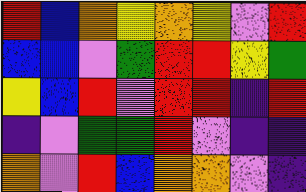[["red", "blue", "orange", "yellow", "orange", "yellow", "violet", "red"], ["blue", "blue", "violet", "green", "red", "red", "yellow", "green"], ["yellow", "blue", "red", "violet", "red", "red", "indigo", "red"], ["indigo", "violet", "green", "green", "red", "violet", "indigo", "indigo"], ["orange", "violet", "red", "blue", "orange", "orange", "violet", "indigo"]]